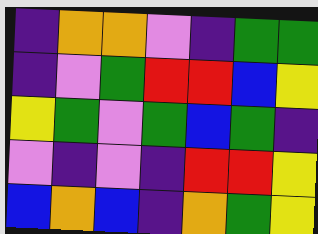[["indigo", "orange", "orange", "violet", "indigo", "green", "green"], ["indigo", "violet", "green", "red", "red", "blue", "yellow"], ["yellow", "green", "violet", "green", "blue", "green", "indigo"], ["violet", "indigo", "violet", "indigo", "red", "red", "yellow"], ["blue", "orange", "blue", "indigo", "orange", "green", "yellow"]]